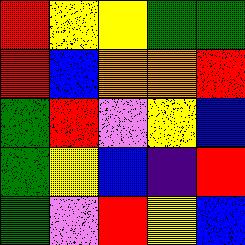[["red", "yellow", "yellow", "green", "green"], ["red", "blue", "orange", "orange", "red"], ["green", "red", "violet", "yellow", "blue"], ["green", "yellow", "blue", "indigo", "red"], ["green", "violet", "red", "yellow", "blue"]]